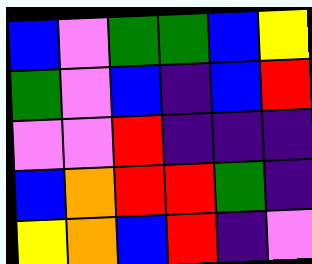[["blue", "violet", "green", "green", "blue", "yellow"], ["green", "violet", "blue", "indigo", "blue", "red"], ["violet", "violet", "red", "indigo", "indigo", "indigo"], ["blue", "orange", "red", "red", "green", "indigo"], ["yellow", "orange", "blue", "red", "indigo", "violet"]]